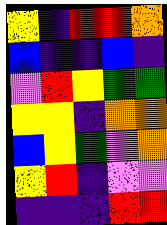[["yellow", "indigo", "red", "red", "orange"], ["blue", "indigo", "indigo", "blue", "indigo"], ["violet", "red", "yellow", "green", "green"], ["yellow", "yellow", "indigo", "orange", "orange"], ["blue", "yellow", "green", "violet", "orange"], ["yellow", "red", "indigo", "violet", "violet"], ["indigo", "indigo", "indigo", "red", "red"]]